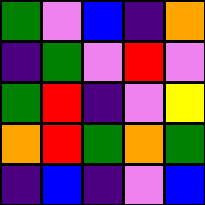[["green", "violet", "blue", "indigo", "orange"], ["indigo", "green", "violet", "red", "violet"], ["green", "red", "indigo", "violet", "yellow"], ["orange", "red", "green", "orange", "green"], ["indigo", "blue", "indigo", "violet", "blue"]]